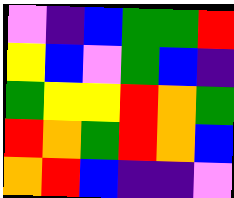[["violet", "indigo", "blue", "green", "green", "red"], ["yellow", "blue", "violet", "green", "blue", "indigo"], ["green", "yellow", "yellow", "red", "orange", "green"], ["red", "orange", "green", "red", "orange", "blue"], ["orange", "red", "blue", "indigo", "indigo", "violet"]]